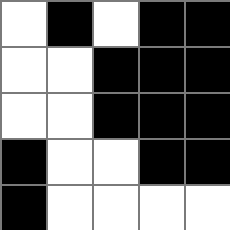[["white", "black", "white", "black", "black"], ["white", "white", "black", "black", "black"], ["white", "white", "black", "black", "black"], ["black", "white", "white", "black", "black"], ["black", "white", "white", "white", "white"]]